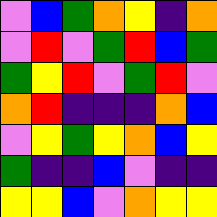[["violet", "blue", "green", "orange", "yellow", "indigo", "orange"], ["violet", "red", "violet", "green", "red", "blue", "green"], ["green", "yellow", "red", "violet", "green", "red", "violet"], ["orange", "red", "indigo", "indigo", "indigo", "orange", "blue"], ["violet", "yellow", "green", "yellow", "orange", "blue", "yellow"], ["green", "indigo", "indigo", "blue", "violet", "indigo", "indigo"], ["yellow", "yellow", "blue", "violet", "orange", "yellow", "yellow"]]